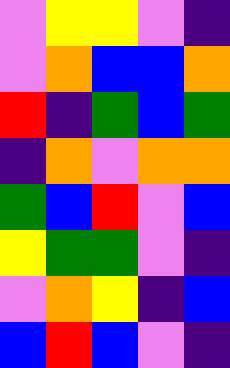[["violet", "yellow", "yellow", "violet", "indigo"], ["violet", "orange", "blue", "blue", "orange"], ["red", "indigo", "green", "blue", "green"], ["indigo", "orange", "violet", "orange", "orange"], ["green", "blue", "red", "violet", "blue"], ["yellow", "green", "green", "violet", "indigo"], ["violet", "orange", "yellow", "indigo", "blue"], ["blue", "red", "blue", "violet", "indigo"]]